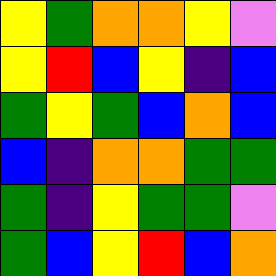[["yellow", "green", "orange", "orange", "yellow", "violet"], ["yellow", "red", "blue", "yellow", "indigo", "blue"], ["green", "yellow", "green", "blue", "orange", "blue"], ["blue", "indigo", "orange", "orange", "green", "green"], ["green", "indigo", "yellow", "green", "green", "violet"], ["green", "blue", "yellow", "red", "blue", "orange"]]